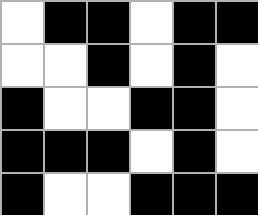[["white", "black", "black", "white", "black", "black"], ["white", "white", "black", "white", "black", "white"], ["black", "white", "white", "black", "black", "white"], ["black", "black", "black", "white", "black", "white"], ["black", "white", "white", "black", "black", "black"]]